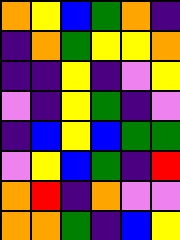[["orange", "yellow", "blue", "green", "orange", "indigo"], ["indigo", "orange", "green", "yellow", "yellow", "orange"], ["indigo", "indigo", "yellow", "indigo", "violet", "yellow"], ["violet", "indigo", "yellow", "green", "indigo", "violet"], ["indigo", "blue", "yellow", "blue", "green", "green"], ["violet", "yellow", "blue", "green", "indigo", "red"], ["orange", "red", "indigo", "orange", "violet", "violet"], ["orange", "orange", "green", "indigo", "blue", "yellow"]]